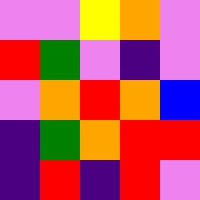[["violet", "violet", "yellow", "orange", "violet"], ["red", "green", "violet", "indigo", "violet"], ["violet", "orange", "red", "orange", "blue"], ["indigo", "green", "orange", "red", "red"], ["indigo", "red", "indigo", "red", "violet"]]